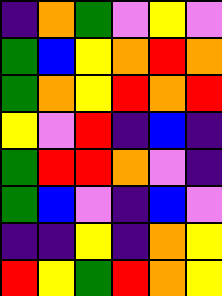[["indigo", "orange", "green", "violet", "yellow", "violet"], ["green", "blue", "yellow", "orange", "red", "orange"], ["green", "orange", "yellow", "red", "orange", "red"], ["yellow", "violet", "red", "indigo", "blue", "indigo"], ["green", "red", "red", "orange", "violet", "indigo"], ["green", "blue", "violet", "indigo", "blue", "violet"], ["indigo", "indigo", "yellow", "indigo", "orange", "yellow"], ["red", "yellow", "green", "red", "orange", "yellow"]]